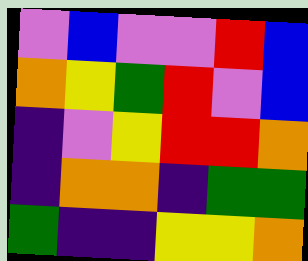[["violet", "blue", "violet", "violet", "red", "blue"], ["orange", "yellow", "green", "red", "violet", "blue"], ["indigo", "violet", "yellow", "red", "red", "orange"], ["indigo", "orange", "orange", "indigo", "green", "green"], ["green", "indigo", "indigo", "yellow", "yellow", "orange"]]